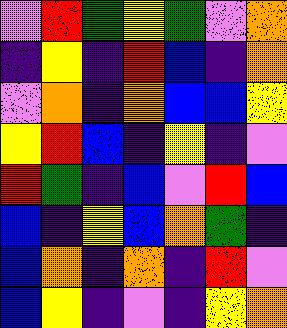[["violet", "red", "green", "yellow", "green", "violet", "orange"], ["indigo", "yellow", "indigo", "red", "blue", "indigo", "orange"], ["violet", "orange", "indigo", "orange", "blue", "blue", "yellow"], ["yellow", "red", "blue", "indigo", "yellow", "indigo", "violet"], ["red", "green", "indigo", "blue", "violet", "red", "blue"], ["blue", "indigo", "yellow", "blue", "orange", "green", "indigo"], ["blue", "orange", "indigo", "orange", "indigo", "red", "violet"], ["blue", "yellow", "indigo", "violet", "indigo", "yellow", "orange"]]